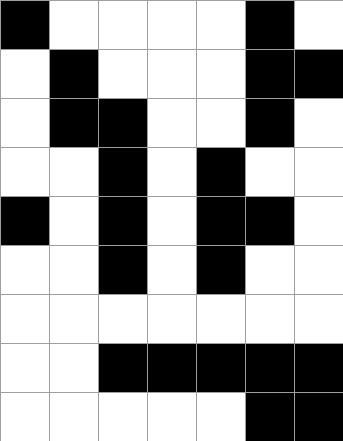[["black", "white", "white", "white", "white", "black", "white"], ["white", "black", "white", "white", "white", "black", "black"], ["white", "black", "black", "white", "white", "black", "white"], ["white", "white", "black", "white", "black", "white", "white"], ["black", "white", "black", "white", "black", "black", "white"], ["white", "white", "black", "white", "black", "white", "white"], ["white", "white", "white", "white", "white", "white", "white"], ["white", "white", "black", "black", "black", "black", "black"], ["white", "white", "white", "white", "white", "black", "black"]]